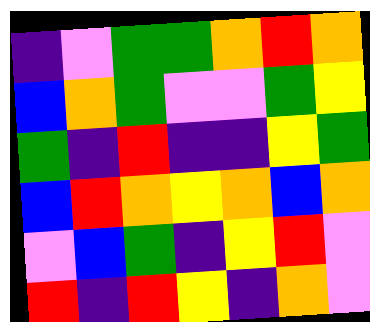[["indigo", "violet", "green", "green", "orange", "red", "orange"], ["blue", "orange", "green", "violet", "violet", "green", "yellow"], ["green", "indigo", "red", "indigo", "indigo", "yellow", "green"], ["blue", "red", "orange", "yellow", "orange", "blue", "orange"], ["violet", "blue", "green", "indigo", "yellow", "red", "violet"], ["red", "indigo", "red", "yellow", "indigo", "orange", "violet"]]